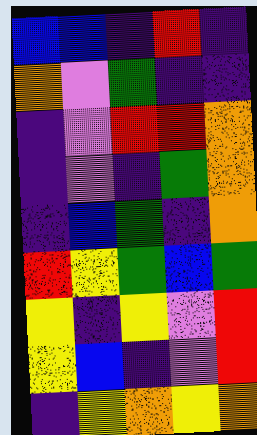[["blue", "blue", "indigo", "red", "indigo"], ["orange", "violet", "green", "indigo", "indigo"], ["indigo", "violet", "red", "red", "orange"], ["indigo", "violet", "indigo", "green", "orange"], ["indigo", "blue", "green", "indigo", "orange"], ["red", "yellow", "green", "blue", "green"], ["yellow", "indigo", "yellow", "violet", "red"], ["yellow", "blue", "indigo", "violet", "red"], ["indigo", "yellow", "orange", "yellow", "orange"]]